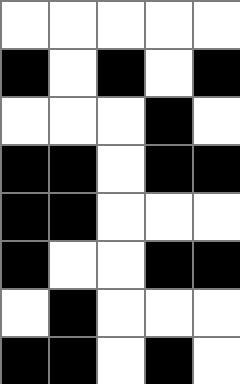[["white", "white", "white", "white", "white"], ["black", "white", "black", "white", "black"], ["white", "white", "white", "black", "white"], ["black", "black", "white", "black", "black"], ["black", "black", "white", "white", "white"], ["black", "white", "white", "black", "black"], ["white", "black", "white", "white", "white"], ["black", "black", "white", "black", "white"]]